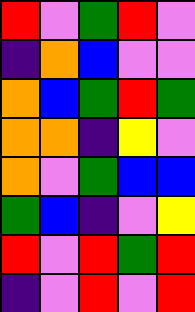[["red", "violet", "green", "red", "violet"], ["indigo", "orange", "blue", "violet", "violet"], ["orange", "blue", "green", "red", "green"], ["orange", "orange", "indigo", "yellow", "violet"], ["orange", "violet", "green", "blue", "blue"], ["green", "blue", "indigo", "violet", "yellow"], ["red", "violet", "red", "green", "red"], ["indigo", "violet", "red", "violet", "red"]]